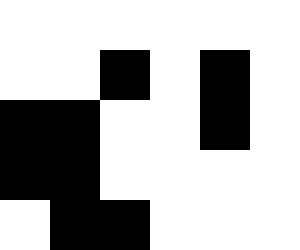[["white", "white", "white", "white", "white", "white"], ["white", "white", "black", "white", "black", "white"], ["black", "black", "white", "white", "black", "white"], ["black", "black", "white", "white", "white", "white"], ["white", "black", "black", "white", "white", "white"]]